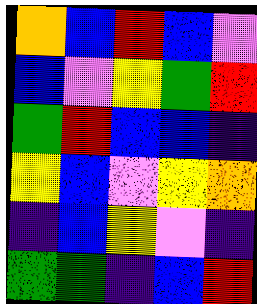[["orange", "blue", "red", "blue", "violet"], ["blue", "violet", "yellow", "green", "red"], ["green", "red", "blue", "blue", "indigo"], ["yellow", "blue", "violet", "yellow", "orange"], ["indigo", "blue", "yellow", "violet", "indigo"], ["green", "green", "indigo", "blue", "red"]]